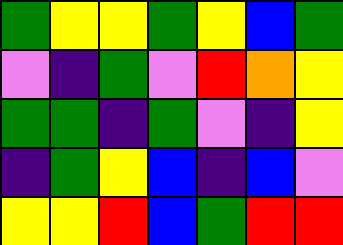[["green", "yellow", "yellow", "green", "yellow", "blue", "green"], ["violet", "indigo", "green", "violet", "red", "orange", "yellow"], ["green", "green", "indigo", "green", "violet", "indigo", "yellow"], ["indigo", "green", "yellow", "blue", "indigo", "blue", "violet"], ["yellow", "yellow", "red", "blue", "green", "red", "red"]]